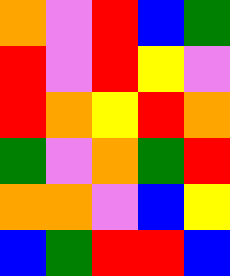[["orange", "violet", "red", "blue", "green"], ["red", "violet", "red", "yellow", "violet"], ["red", "orange", "yellow", "red", "orange"], ["green", "violet", "orange", "green", "red"], ["orange", "orange", "violet", "blue", "yellow"], ["blue", "green", "red", "red", "blue"]]